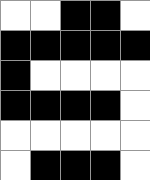[["white", "white", "black", "black", "white"], ["black", "black", "black", "black", "black"], ["black", "white", "white", "white", "white"], ["black", "black", "black", "black", "white"], ["white", "white", "white", "white", "white"], ["white", "black", "black", "black", "white"]]